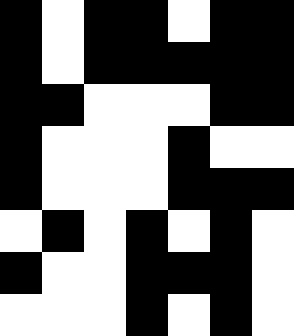[["black", "white", "black", "black", "white", "black", "black"], ["black", "white", "black", "black", "black", "black", "black"], ["black", "black", "white", "white", "white", "black", "black"], ["black", "white", "white", "white", "black", "white", "white"], ["black", "white", "white", "white", "black", "black", "black"], ["white", "black", "white", "black", "white", "black", "white"], ["black", "white", "white", "black", "black", "black", "white"], ["white", "white", "white", "black", "white", "black", "white"]]